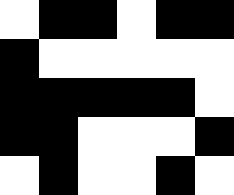[["white", "black", "black", "white", "black", "black"], ["black", "white", "white", "white", "white", "white"], ["black", "black", "black", "black", "black", "white"], ["black", "black", "white", "white", "white", "black"], ["white", "black", "white", "white", "black", "white"]]